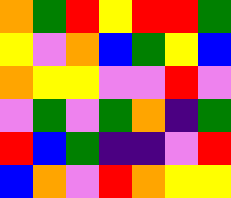[["orange", "green", "red", "yellow", "red", "red", "green"], ["yellow", "violet", "orange", "blue", "green", "yellow", "blue"], ["orange", "yellow", "yellow", "violet", "violet", "red", "violet"], ["violet", "green", "violet", "green", "orange", "indigo", "green"], ["red", "blue", "green", "indigo", "indigo", "violet", "red"], ["blue", "orange", "violet", "red", "orange", "yellow", "yellow"]]